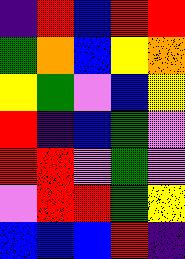[["indigo", "red", "blue", "red", "red"], ["green", "orange", "blue", "yellow", "orange"], ["yellow", "green", "violet", "blue", "yellow"], ["red", "indigo", "blue", "green", "violet"], ["red", "red", "violet", "green", "violet"], ["violet", "red", "red", "green", "yellow"], ["blue", "blue", "blue", "red", "indigo"]]